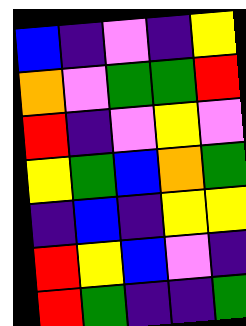[["blue", "indigo", "violet", "indigo", "yellow"], ["orange", "violet", "green", "green", "red"], ["red", "indigo", "violet", "yellow", "violet"], ["yellow", "green", "blue", "orange", "green"], ["indigo", "blue", "indigo", "yellow", "yellow"], ["red", "yellow", "blue", "violet", "indigo"], ["red", "green", "indigo", "indigo", "green"]]